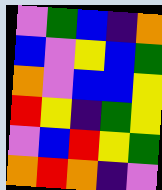[["violet", "green", "blue", "indigo", "orange"], ["blue", "violet", "yellow", "blue", "green"], ["orange", "violet", "blue", "blue", "yellow"], ["red", "yellow", "indigo", "green", "yellow"], ["violet", "blue", "red", "yellow", "green"], ["orange", "red", "orange", "indigo", "violet"]]